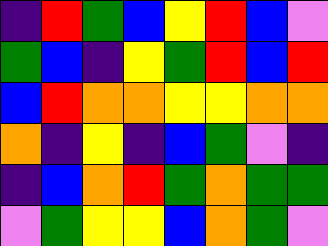[["indigo", "red", "green", "blue", "yellow", "red", "blue", "violet"], ["green", "blue", "indigo", "yellow", "green", "red", "blue", "red"], ["blue", "red", "orange", "orange", "yellow", "yellow", "orange", "orange"], ["orange", "indigo", "yellow", "indigo", "blue", "green", "violet", "indigo"], ["indigo", "blue", "orange", "red", "green", "orange", "green", "green"], ["violet", "green", "yellow", "yellow", "blue", "orange", "green", "violet"]]